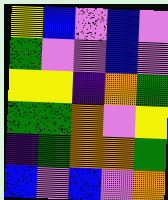[["yellow", "blue", "violet", "blue", "violet"], ["green", "violet", "violet", "blue", "violet"], ["yellow", "yellow", "indigo", "orange", "green"], ["green", "green", "orange", "violet", "yellow"], ["indigo", "green", "orange", "orange", "green"], ["blue", "violet", "blue", "violet", "orange"]]